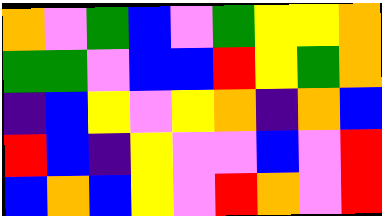[["orange", "violet", "green", "blue", "violet", "green", "yellow", "yellow", "orange"], ["green", "green", "violet", "blue", "blue", "red", "yellow", "green", "orange"], ["indigo", "blue", "yellow", "violet", "yellow", "orange", "indigo", "orange", "blue"], ["red", "blue", "indigo", "yellow", "violet", "violet", "blue", "violet", "red"], ["blue", "orange", "blue", "yellow", "violet", "red", "orange", "violet", "red"]]